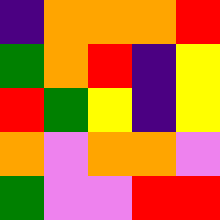[["indigo", "orange", "orange", "orange", "red"], ["green", "orange", "red", "indigo", "yellow"], ["red", "green", "yellow", "indigo", "yellow"], ["orange", "violet", "orange", "orange", "violet"], ["green", "violet", "violet", "red", "red"]]